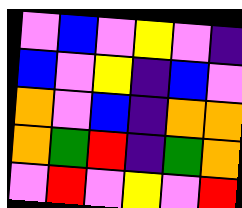[["violet", "blue", "violet", "yellow", "violet", "indigo"], ["blue", "violet", "yellow", "indigo", "blue", "violet"], ["orange", "violet", "blue", "indigo", "orange", "orange"], ["orange", "green", "red", "indigo", "green", "orange"], ["violet", "red", "violet", "yellow", "violet", "red"]]